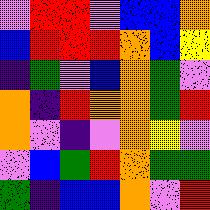[["violet", "red", "red", "violet", "blue", "blue", "orange"], ["blue", "red", "red", "red", "orange", "blue", "yellow"], ["indigo", "green", "violet", "blue", "orange", "green", "violet"], ["orange", "indigo", "red", "orange", "orange", "green", "red"], ["orange", "violet", "indigo", "violet", "orange", "yellow", "violet"], ["violet", "blue", "green", "red", "orange", "green", "green"], ["green", "indigo", "blue", "blue", "orange", "violet", "red"]]